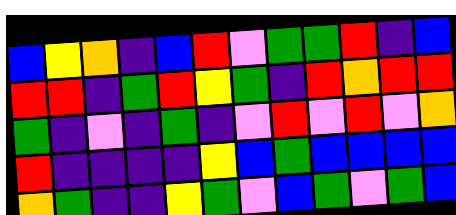[["blue", "yellow", "orange", "indigo", "blue", "red", "violet", "green", "green", "red", "indigo", "blue"], ["red", "red", "indigo", "green", "red", "yellow", "green", "indigo", "red", "orange", "red", "red"], ["green", "indigo", "violet", "indigo", "green", "indigo", "violet", "red", "violet", "red", "violet", "orange"], ["red", "indigo", "indigo", "indigo", "indigo", "yellow", "blue", "green", "blue", "blue", "blue", "blue"], ["orange", "green", "indigo", "indigo", "yellow", "green", "violet", "blue", "green", "violet", "green", "blue"]]